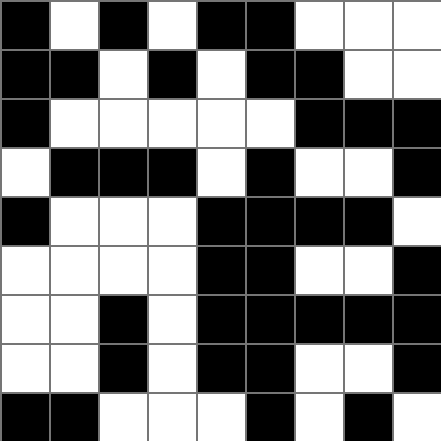[["black", "white", "black", "white", "black", "black", "white", "white", "white"], ["black", "black", "white", "black", "white", "black", "black", "white", "white"], ["black", "white", "white", "white", "white", "white", "black", "black", "black"], ["white", "black", "black", "black", "white", "black", "white", "white", "black"], ["black", "white", "white", "white", "black", "black", "black", "black", "white"], ["white", "white", "white", "white", "black", "black", "white", "white", "black"], ["white", "white", "black", "white", "black", "black", "black", "black", "black"], ["white", "white", "black", "white", "black", "black", "white", "white", "black"], ["black", "black", "white", "white", "white", "black", "white", "black", "white"]]